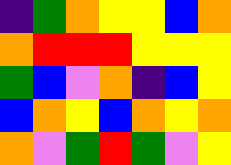[["indigo", "green", "orange", "yellow", "yellow", "blue", "orange"], ["orange", "red", "red", "red", "yellow", "yellow", "yellow"], ["green", "blue", "violet", "orange", "indigo", "blue", "yellow"], ["blue", "orange", "yellow", "blue", "orange", "yellow", "orange"], ["orange", "violet", "green", "red", "green", "violet", "yellow"]]